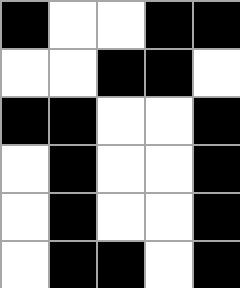[["black", "white", "white", "black", "black"], ["white", "white", "black", "black", "white"], ["black", "black", "white", "white", "black"], ["white", "black", "white", "white", "black"], ["white", "black", "white", "white", "black"], ["white", "black", "black", "white", "black"]]